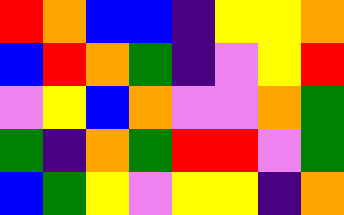[["red", "orange", "blue", "blue", "indigo", "yellow", "yellow", "orange"], ["blue", "red", "orange", "green", "indigo", "violet", "yellow", "red"], ["violet", "yellow", "blue", "orange", "violet", "violet", "orange", "green"], ["green", "indigo", "orange", "green", "red", "red", "violet", "green"], ["blue", "green", "yellow", "violet", "yellow", "yellow", "indigo", "orange"]]